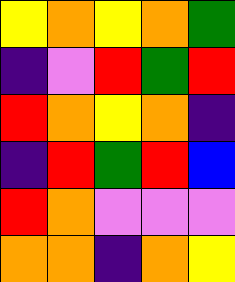[["yellow", "orange", "yellow", "orange", "green"], ["indigo", "violet", "red", "green", "red"], ["red", "orange", "yellow", "orange", "indigo"], ["indigo", "red", "green", "red", "blue"], ["red", "orange", "violet", "violet", "violet"], ["orange", "orange", "indigo", "orange", "yellow"]]